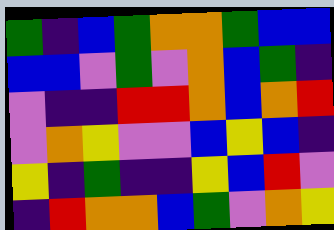[["green", "indigo", "blue", "green", "orange", "orange", "green", "blue", "blue"], ["blue", "blue", "violet", "green", "violet", "orange", "blue", "green", "indigo"], ["violet", "indigo", "indigo", "red", "red", "orange", "blue", "orange", "red"], ["violet", "orange", "yellow", "violet", "violet", "blue", "yellow", "blue", "indigo"], ["yellow", "indigo", "green", "indigo", "indigo", "yellow", "blue", "red", "violet"], ["indigo", "red", "orange", "orange", "blue", "green", "violet", "orange", "yellow"]]